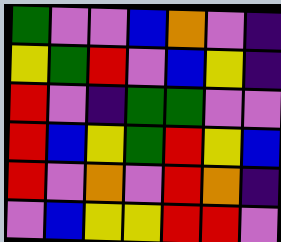[["green", "violet", "violet", "blue", "orange", "violet", "indigo"], ["yellow", "green", "red", "violet", "blue", "yellow", "indigo"], ["red", "violet", "indigo", "green", "green", "violet", "violet"], ["red", "blue", "yellow", "green", "red", "yellow", "blue"], ["red", "violet", "orange", "violet", "red", "orange", "indigo"], ["violet", "blue", "yellow", "yellow", "red", "red", "violet"]]